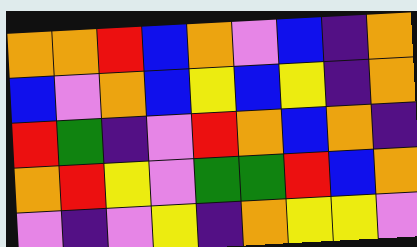[["orange", "orange", "red", "blue", "orange", "violet", "blue", "indigo", "orange"], ["blue", "violet", "orange", "blue", "yellow", "blue", "yellow", "indigo", "orange"], ["red", "green", "indigo", "violet", "red", "orange", "blue", "orange", "indigo"], ["orange", "red", "yellow", "violet", "green", "green", "red", "blue", "orange"], ["violet", "indigo", "violet", "yellow", "indigo", "orange", "yellow", "yellow", "violet"]]